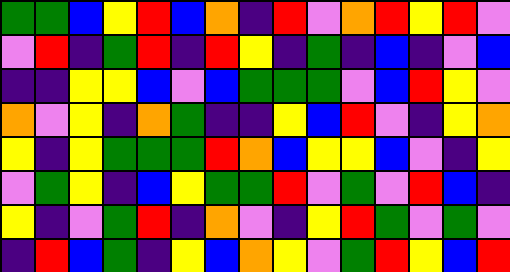[["green", "green", "blue", "yellow", "red", "blue", "orange", "indigo", "red", "violet", "orange", "red", "yellow", "red", "violet"], ["violet", "red", "indigo", "green", "red", "indigo", "red", "yellow", "indigo", "green", "indigo", "blue", "indigo", "violet", "blue"], ["indigo", "indigo", "yellow", "yellow", "blue", "violet", "blue", "green", "green", "green", "violet", "blue", "red", "yellow", "violet"], ["orange", "violet", "yellow", "indigo", "orange", "green", "indigo", "indigo", "yellow", "blue", "red", "violet", "indigo", "yellow", "orange"], ["yellow", "indigo", "yellow", "green", "green", "green", "red", "orange", "blue", "yellow", "yellow", "blue", "violet", "indigo", "yellow"], ["violet", "green", "yellow", "indigo", "blue", "yellow", "green", "green", "red", "violet", "green", "violet", "red", "blue", "indigo"], ["yellow", "indigo", "violet", "green", "red", "indigo", "orange", "violet", "indigo", "yellow", "red", "green", "violet", "green", "violet"], ["indigo", "red", "blue", "green", "indigo", "yellow", "blue", "orange", "yellow", "violet", "green", "red", "yellow", "blue", "red"]]